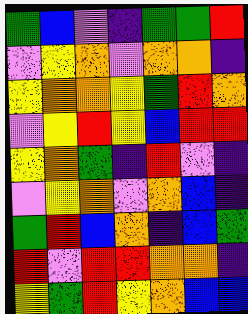[["green", "blue", "violet", "indigo", "green", "green", "red"], ["violet", "yellow", "orange", "violet", "orange", "orange", "indigo"], ["yellow", "orange", "orange", "yellow", "green", "red", "orange"], ["violet", "yellow", "red", "yellow", "blue", "red", "red"], ["yellow", "orange", "green", "indigo", "red", "violet", "indigo"], ["violet", "yellow", "orange", "violet", "orange", "blue", "indigo"], ["green", "red", "blue", "orange", "indigo", "blue", "green"], ["red", "violet", "red", "red", "orange", "orange", "indigo"], ["yellow", "green", "red", "yellow", "orange", "blue", "blue"]]